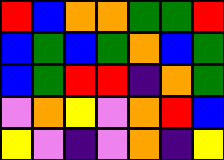[["red", "blue", "orange", "orange", "green", "green", "red"], ["blue", "green", "blue", "green", "orange", "blue", "green"], ["blue", "green", "red", "red", "indigo", "orange", "green"], ["violet", "orange", "yellow", "violet", "orange", "red", "blue"], ["yellow", "violet", "indigo", "violet", "orange", "indigo", "yellow"]]